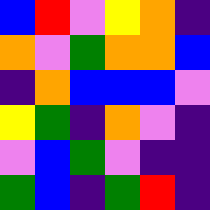[["blue", "red", "violet", "yellow", "orange", "indigo"], ["orange", "violet", "green", "orange", "orange", "blue"], ["indigo", "orange", "blue", "blue", "blue", "violet"], ["yellow", "green", "indigo", "orange", "violet", "indigo"], ["violet", "blue", "green", "violet", "indigo", "indigo"], ["green", "blue", "indigo", "green", "red", "indigo"]]